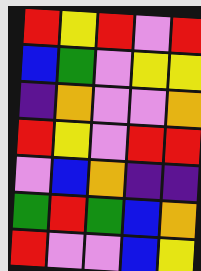[["red", "yellow", "red", "violet", "red"], ["blue", "green", "violet", "yellow", "yellow"], ["indigo", "orange", "violet", "violet", "orange"], ["red", "yellow", "violet", "red", "red"], ["violet", "blue", "orange", "indigo", "indigo"], ["green", "red", "green", "blue", "orange"], ["red", "violet", "violet", "blue", "yellow"]]